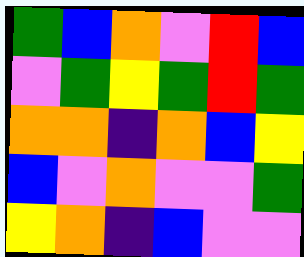[["green", "blue", "orange", "violet", "red", "blue"], ["violet", "green", "yellow", "green", "red", "green"], ["orange", "orange", "indigo", "orange", "blue", "yellow"], ["blue", "violet", "orange", "violet", "violet", "green"], ["yellow", "orange", "indigo", "blue", "violet", "violet"]]